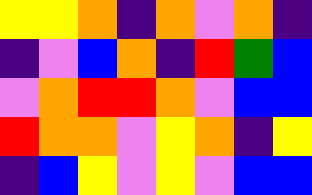[["yellow", "yellow", "orange", "indigo", "orange", "violet", "orange", "indigo"], ["indigo", "violet", "blue", "orange", "indigo", "red", "green", "blue"], ["violet", "orange", "red", "red", "orange", "violet", "blue", "blue"], ["red", "orange", "orange", "violet", "yellow", "orange", "indigo", "yellow"], ["indigo", "blue", "yellow", "violet", "yellow", "violet", "blue", "blue"]]